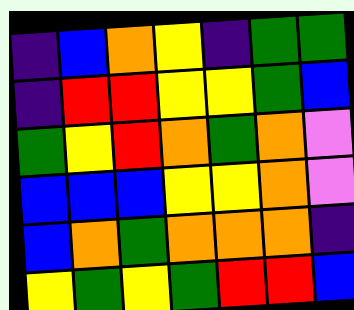[["indigo", "blue", "orange", "yellow", "indigo", "green", "green"], ["indigo", "red", "red", "yellow", "yellow", "green", "blue"], ["green", "yellow", "red", "orange", "green", "orange", "violet"], ["blue", "blue", "blue", "yellow", "yellow", "orange", "violet"], ["blue", "orange", "green", "orange", "orange", "orange", "indigo"], ["yellow", "green", "yellow", "green", "red", "red", "blue"]]